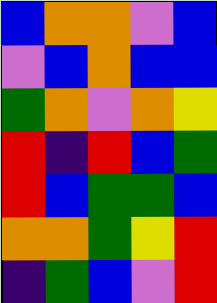[["blue", "orange", "orange", "violet", "blue"], ["violet", "blue", "orange", "blue", "blue"], ["green", "orange", "violet", "orange", "yellow"], ["red", "indigo", "red", "blue", "green"], ["red", "blue", "green", "green", "blue"], ["orange", "orange", "green", "yellow", "red"], ["indigo", "green", "blue", "violet", "red"]]